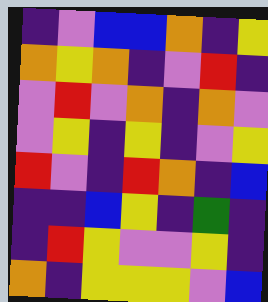[["indigo", "violet", "blue", "blue", "orange", "indigo", "yellow"], ["orange", "yellow", "orange", "indigo", "violet", "red", "indigo"], ["violet", "red", "violet", "orange", "indigo", "orange", "violet"], ["violet", "yellow", "indigo", "yellow", "indigo", "violet", "yellow"], ["red", "violet", "indigo", "red", "orange", "indigo", "blue"], ["indigo", "indigo", "blue", "yellow", "indigo", "green", "indigo"], ["indigo", "red", "yellow", "violet", "violet", "yellow", "indigo"], ["orange", "indigo", "yellow", "yellow", "yellow", "violet", "blue"]]